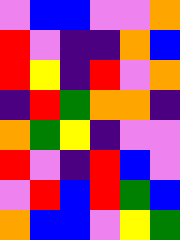[["violet", "blue", "blue", "violet", "violet", "orange"], ["red", "violet", "indigo", "indigo", "orange", "blue"], ["red", "yellow", "indigo", "red", "violet", "orange"], ["indigo", "red", "green", "orange", "orange", "indigo"], ["orange", "green", "yellow", "indigo", "violet", "violet"], ["red", "violet", "indigo", "red", "blue", "violet"], ["violet", "red", "blue", "red", "green", "blue"], ["orange", "blue", "blue", "violet", "yellow", "green"]]